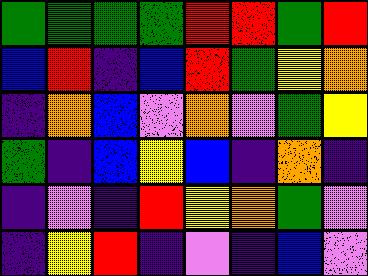[["green", "green", "green", "green", "red", "red", "green", "red"], ["blue", "red", "indigo", "blue", "red", "green", "yellow", "orange"], ["indigo", "orange", "blue", "violet", "orange", "violet", "green", "yellow"], ["green", "indigo", "blue", "yellow", "blue", "indigo", "orange", "indigo"], ["indigo", "violet", "indigo", "red", "yellow", "orange", "green", "violet"], ["indigo", "yellow", "red", "indigo", "violet", "indigo", "blue", "violet"]]